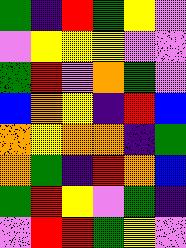[["green", "indigo", "red", "green", "yellow", "violet"], ["violet", "yellow", "yellow", "yellow", "violet", "violet"], ["green", "red", "violet", "orange", "green", "violet"], ["blue", "orange", "yellow", "indigo", "red", "blue"], ["orange", "yellow", "orange", "orange", "indigo", "green"], ["orange", "green", "indigo", "red", "orange", "blue"], ["green", "red", "yellow", "violet", "green", "indigo"], ["violet", "red", "red", "green", "yellow", "violet"]]